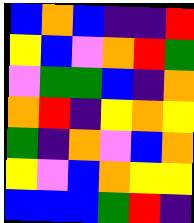[["blue", "orange", "blue", "indigo", "indigo", "red"], ["yellow", "blue", "violet", "orange", "red", "green"], ["violet", "green", "green", "blue", "indigo", "orange"], ["orange", "red", "indigo", "yellow", "orange", "yellow"], ["green", "indigo", "orange", "violet", "blue", "orange"], ["yellow", "violet", "blue", "orange", "yellow", "yellow"], ["blue", "blue", "blue", "green", "red", "indigo"]]